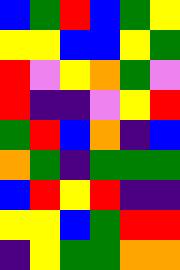[["blue", "green", "red", "blue", "green", "yellow"], ["yellow", "yellow", "blue", "blue", "yellow", "green"], ["red", "violet", "yellow", "orange", "green", "violet"], ["red", "indigo", "indigo", "violet", "yellow", "red"], ["green", "red", "blue", "orange", "indigo", "blue"], ["orange", "green", "indigo", "green", "green", "green"], ["blue", "red", "yellow", "red", "indigo", "indigo"], ["yellow", "yellow", "blue", "green", "red", "red"], ["indigo", "yellow", "green", "green", "orange", "orange"]]